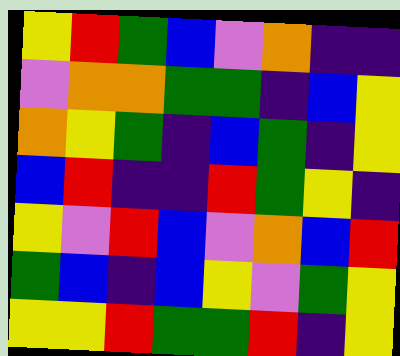[["yellow", "red", "green", "blue", "violet", "orange", "indigo", "indigo"], ["violet", "orange", "orange", "green", "green", "indigo", "blue", "yellow"], ["orange", "yellow", "green", "indigo", "blue", "green", "indigo", "yellow"], ["blue", "red", "indigo", "indigo", "red", "green", "yellow", "indigo"], ["yellow", "violet", "red", "blue", "violet", "orange", "blue", "red"], ["green", "blue", "indigo", "blue", "yellow", "violet", "green", "yellow"], ["yellow", "yellow", "red", "green", "green", "red", "indigo", "yellow"]]